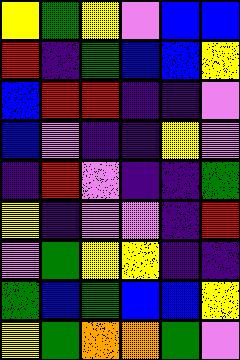[["yellow", "green", "yellow", "violet", "blue", "blue"], ["red", "indigo", "green", "blue", "blue", "yellow"], ["blue", "red", "red", "indigo", "indigo", "violet"], ["blue", "violet", "indigo", "indigo", "yellow", "violet"], ["indigo", "red", "violet", "indigo", "indigo", "green"], ["yellow", "indigo", "violet", "violet", "indigo", "red"], ["violet", "green", "yellow", "yellow", "indigo", "indigo"], ["green", "blue", "green", "blue", "blue", "yellow"], ["yellow", "green", "orange", "orange", "green", "violet"]]